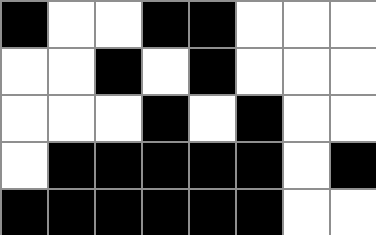[["black", "white", "white", "black", "black", "white", "white", "white"], ["white", "white", "black", "white", "black", "white", "white", "white"], ["white", "white", "white", "black", "white", "black", "white", "white"], ["white", "black", "black", "black", "black", "black", "white", "black"], ["black", "black", "black", "black", "black", "black", "white", "white"]]